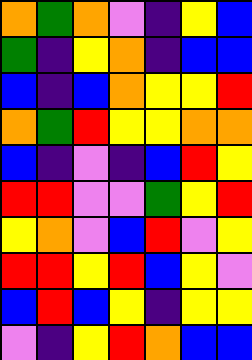[["orange", "green", "orange", "violet", "indigo", "yellow", "blue"], ["green", "indigo", "yellow", "orange", "indigo", "blue", "blue"], ["blue", "indigo", "blue", "orange", "yellow", "yellow", "red"], ["orange", "green", "red", "yellow", "yellow", "orange", "orange"], ["blue", "indigo", "violet", "indigo", "blue", "red", "yellow"], ["red", "red", "violet", "violet", "green", "yellow", "red"], ["yellow", "orange", "violet", "blue", "red", "violet", "yellow"], ["red", "red", "yellow", "red", "blue", "yellow", "violet"], ["blue", "red", "blue", "yellow", "indigo", "yellow", "yellow"], ["violet", "indigo", "yellow", "red", "orange", "blue", "blue"]]